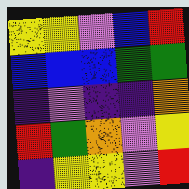[["yellow", "yellow", "violet", "blue", "red"], ["blue", "blue", "blue", "green", "green"], ["indigo", "violet", "indigo", "indigo", "orange"], ["red", "green", "orange", "violet", "yellow"], ["indigo", "yellow", "yellow", "violet", "red"]]